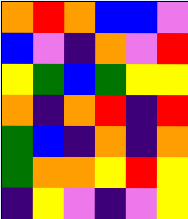[["orange", "red", "orange", "blue", "blue", "violet"], ["blue", "violet", "indigo", "orange", "violet", "red"], ["yellow", "green", "blue", "green", "yellow", "yellow"], ["orange", "indigo", "orange", "red", "indigo", "red"], ["green", "blue", "indigo", "orange", "indigo", "orange"], ["green", "orange", "orange", "yellow", "red", "yellow"], ["indigo", "yellow", "violet", "indigo", "violet", "yellow"]]